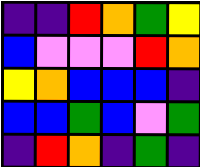[["indigo", "indigo", "red", "orange", "green", "yellow"], ["blue", "violet", "violet", "violet", "red", "orange"], ["yellow", "orange", "blue", "blue", "blue", "indigo"], ["blue", "blue", "green", "blue", "violet", "green"], ["indigo", "red", "orange", "indigo", "green", "indigo"]]